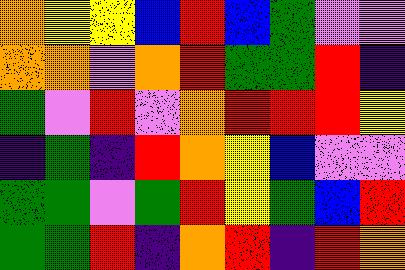[["orange", "yellow", "yellow", "blue", "red", "blue", "green", "violet", "violet"], ["orange", "orange", "violet", "orange", "red", "green", "green", "red", "indigo"], ["green", "violet", "red", "violet", "orange", "red", "red", "red", "yellow"], ["indigo", "green", "indigo", "red", "orange", "yellow", "blue", "violet", "violet"], ["green", "green", "violet", "green", "red", "yellow", "green", "blue", "red"], ["green", "green", "red", "indigo", "orange", "red", "indigo", "red", "orange"]]